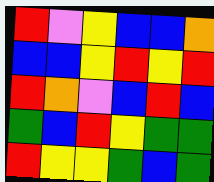[["red", "violet", "yellow", "blue", "blue", "orange"], ["blue", "blue", "yellow", "red", "yellow", "red"], ["red", "orange", "violet", "blue", "red", "blue"], ["green", "blue", "red", "yellow", "green", "green"], ["red", "yellow", "yellow", "green", "blue", "green"]]